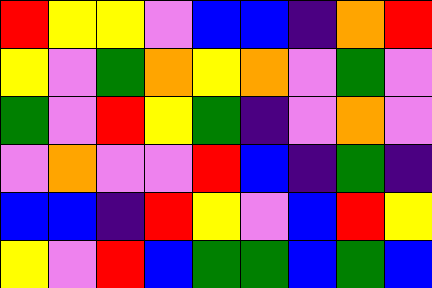[["red", "yellow", "yellow", "violet", "blue", "blue", "indigo", "orange", "red"], ["yellow", "violet", "green", "orange", "yellow", "orange", "violet", "green", "violet"], ["green", "violet", "red", "yellow", "green", "indigo", "violet", "orange", "violet"], ["violet", "orange", "violet", "violet", "red", "blue", "indigo", "green", "indigo"], ["blue", "blue", "indigo", "red", "yellow", "violet", "blue", "red", "yellow"], ["yellow", "violet", "red", "blue", "green", "green", "blue", "green", "blue"]]